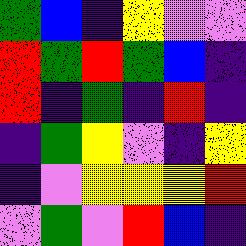[["green", "blue", "indigo", "yellow", "violet", "violet"], ["red", "green", "red", "green", "blue", "indigo"], ["red", "indigo", "green", "indigo", "red", "indigo"], ["indigo", "green", "yellow", "violet", "indigo", "yellow"], ["indigo", "violet", "yellow", "yellow", "yellow", "red"], ["violet", "green", "violet", "red", "blue", "indigo"]]